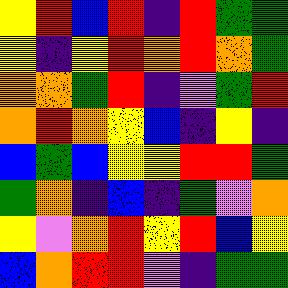[["yellow", "red", "blue", "red", "indigo", "red", "green", "green"], ["yellow", "indigo", "yellow", "red", "orange", "red", "orange", "green"], ["orange", "orange", "green", "red", "indigo", "violet", "green", "red"], ["orange", "red", "orange", "yellow", "blue", "indigo", "yellow", "indigo"], ["blue", "green", "blue", "yellow", "yellow", "red", "red", "green"], ["green", "orange", "indigo", "blue", "indigo", "green", "violet", "orange"], ["yellow", "violet", "orange", "red", "yellow", "red", "blue", "yellow"], ["blue", "orange", "red", "red", "violet", "indigo", "green", "green"]]